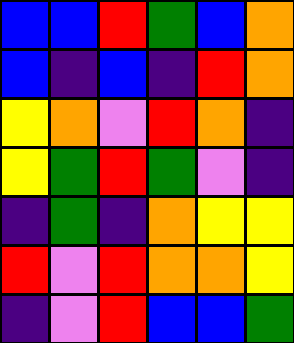[["blue", "blue", "red", "green", "blue", "orange"], ["blue", "indigo", "blue", "indigo", "red", "orange"], ["yellow", "orange", "violet", "red", "orange", "indigo"], ["yellow", "green", "red", "green", "violet", "indigo"], ["indigo", "green", "indigo", "orange", "yellow", "yellow"], ["red", "violet", "red", "orange", "orange", "yellow"], ["indigo", "violet", "red", "blue", "blue", "green"]]